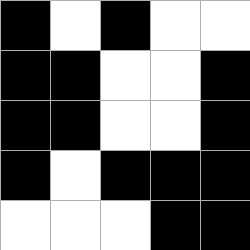[["black", "white", "black", "white", "white"], ["black", "black", "white", "white", "black"], ["black", "black", "white", "white", "black"], ["black", "white", "black", "black", "black"], ["white", "white", "white", "black", "black"]]